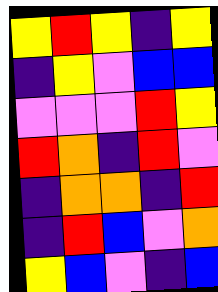[["yellow", "red", "yellow", "indigo", "yellow"], ["indigo", "yellow", "violet", "blue", "blue"], ["violet", "violet", "violet", "red", "yellow"], ["red", "orange", "indigo", "red", "violet"], ["indigo", "orange", "orange", "indigo", "red"], ["indigo", "red", "blue", "violet", "orange"], ["yellow", "blue", "violet", "indigo", "blue"]]